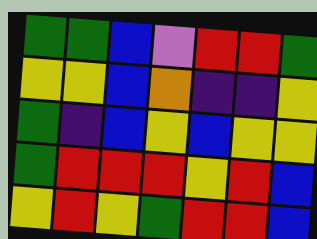[["green", "green", "blue", "violet", "red", "red", "green"], ["yellow", "yellow", "blue", "orange", "indigo", "indigo", "yellow"], ["green", "indigo", "blue", "yellow", "blue", "yellow", "yellow"], ["green", "red", "red", "red", "yellow", "red", "blue"], ["yellow", "red", "yellow", "green", "red", "red", "blue"]]